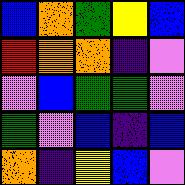[["blue", "orange", "green", "yellow", "blue"], ["red", "orange", "orange", "indigo", "violet"], ["violet", "blue", "green", "green", "violet"], ["green", "violet", "blue", "indigo", "blue"], ["orange", "indigo", "yellow", "blue", "violet"]]